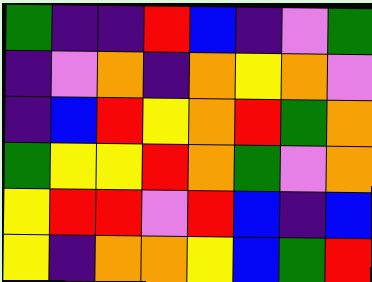[["green", "indigo", "indigo", "red", "blue", "indigo", "violet", "green"], ["indigo", "violet", "orange", "indigo", "orange", "yellow", "orange", "violet"], ["indigo", "blue", "red", "yellow", "orange", "red", "green", "orange"], ["green", "yellow", "yellow", "red", "orange", "green", "violet", "orange"], ["yellow", "red", "red", "violet", "red", "blue", "indigo", "blue"], ["yellow", "indigo", "orange", "orange", "yellow", "blue", "green", "red"]]